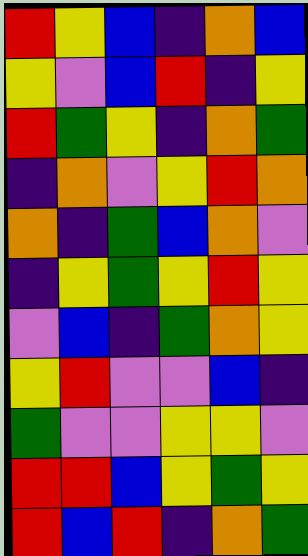[["red", "yellow", "blue", "indigo", "orange", "blue"], ["yellow", "violet", "blue", "red", "indigo", "yellow"], ["red", "green", "yellow", "indigo", "orange", "green"], ["indigo", "orange", "violet", "yellow", "red", "orange"], ["orange", "indigo", "green", "blue", "orange", "violet"], ["indigo", "yellow", "green", "yellow", "red", "yellow"], ["violet", "blue", "indigo", "green", "orange", "yellow"], ["yellow", "red", "violet", "violet", "blue", "indigo"], ["green", "violet", "violet", "yellow", "yellow", "violet"], ["red", "red", "blue", "yellow", "green", "yellow"], ["red", "blue", "red", "indigo", "orange", "green"]]